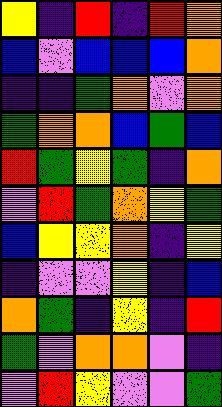[["yellow", "indigo", "red", "indigo", "red", "orange"], ["blue", "violet", "blue", "blue", "blue", "orange"], ["indigo", "indigo", "green", "orange", "violet", "orange"], ["green", "orange", "orange", "blue", "green", "blue"], ["red", "green", "yellow", "green", "indigo", "orange"], ["violet", "red", "green", "orange", "yellow", "green"], ["blue", "yellow", "yellow", "orange", "indigo", "yellow"], ["indigo", "violet", "violet", "yellow", "indigo", "blue"], ["orange", "green", "indigo", "yellow", "indigo", "red"], ["green", "violet", "orange", "orange", "violet", "indigo"], ["violet", "red", "yellow", "violet", "violet", "green"]]